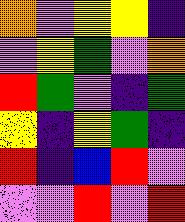[["orange", "violet", "yellow", "yellow", "indigo"], ["violet", "yellow", "green", "violet", "orange"], ["red", "green", "violet", "indigo", "green"], ["yellow", "indigo", "yellow", "green", "indigo"], ["red", "indigo", "blue", "red", "violet"], ["violet", "violet", "red", "violet", "red"]]